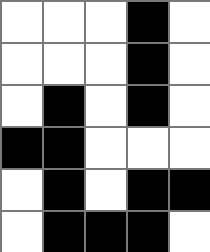[["white", "white", "white", "black", "white"], ["white", "white", "white", "black", "white"], ["white", "black", "white", "black", "white"], ["black", "black", "white", "white", "white"], ["white", "black", "white", "black", "black"], ["white", "black", "black", "black", "white"]]